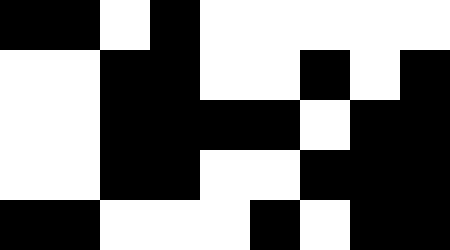[["black", "black", "white", "black", "white", "white", "white", "white", "white"], ["white", "white", "black", "black", "white", "white", "black", "white", "black"], ["white", "white", "black", "black", "black", "black", "white", "black", "black"], ["white", "white", "black", "black", "white", "white", "black", "black", "black"], ["black", "black", "white", "white", "white", "black", "white", "black", "black"]]